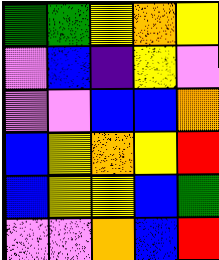[["green", "green", "yellow", "orange", "yellow"], ["violet", "blue", "indigo", "yellow", "violet"], ["violet", "violet", "blue", "blue", "orange"], ["blue", "yellow", "orange", "yellow", "red"], ["blue", "yellow", "yellow", "blue", "green"], ["violet", "violet", "orange", "blue", "red"]]